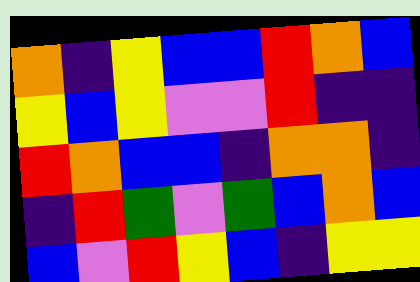[["orange", "indigo", "yellow", "blue", "blue", "red", "orange", "blue"], ["yellow", "blue", "yellow", "violet", "violet", "red", "indigo", "indigo"], ["red", "orange", "blue", "blue", "indigo", "orange", "orange", "indigo"], ["indigo", "red", "green", "violet", "green", "blue", "orange", "blue"], ["blue", "violet", "red", "yellow", "blue", "indigo", "yellow", "yellow"]]